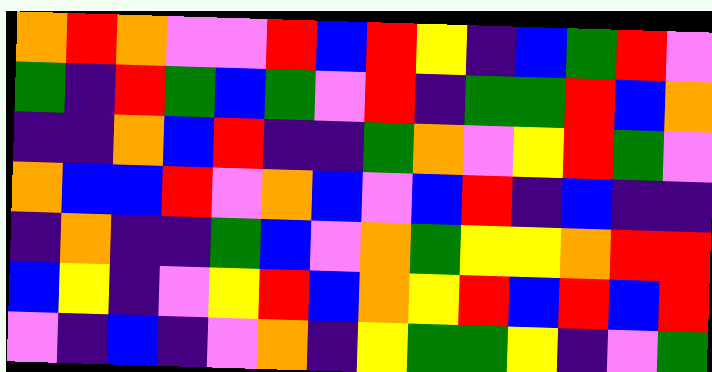[["orange", "red", "orange", "violet", "violet", "red", "blue", "red", "yellow", "indigo", "blue", "green", "red", "violet"], ["green", "indigo", "red", "green", "blue", "green", "violet", "red", "indigo", "green", "green", "red", "blue", "orange"], ["indigo", "indigo", "orange", "blue", "red", "indigo", "indigo", "green", "orange", "violet", "yellow", "red", "green", "violet"], ["orange", "blue", "blue", "red", "violet", "orange", "blue", "violet", "blue", "red", "indigo", "blue", "indigo", "indigo"], ["indigo", "orange", "indigo", "indigo", "green", "blue", "violet", "orange", "green", "yellow", "yellow", "orange", "red", "red"], ["blue", "yellow", "indigo", "violet", "yellow", "red", "blue", "orange", "yellow", "red", "blue", "red", "blue", "red"], ["violet", "indigo", "blue", "indigo", "violet", "orange", "indigo", "yellow", "green", "green", "yellow", "indigo", "violet", "green"]]